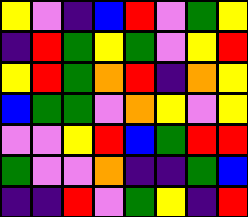[["yellow", "violet", "indigo", "blue", "red", "violet", "green", "yellow"], ["indigo", "red", "green", "yellow", "green", "violet", "yellow", "red"], ["yellow", "red", "green", "orange", "red", "indigo", "orange", "yellow"], ["blue", "green", "green", "violet", "orange", "yellow", "violet", "yellow"], ["violet", "violet", "yellow", "red", "blue", "green", "red", "red"], ["green", "violet", "violet", "orange", "indigo", "indigo", "green", "blue"], ["indigo", "indigo", "red", "violet", "green", "yellow", "indigo", "red"]]